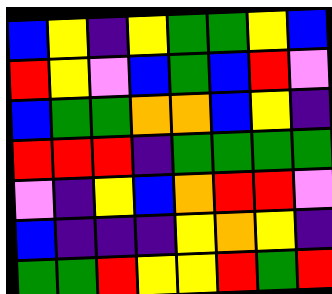[["blue", "yellow", "indigo", "yellow", "green", "green", "yellow", "blue"], ["red", "yellow", "violet", "blue", "green", "blue", "red", "violet"], ["blue", "green", "green", "orange", "orange", "blue", "yellow", "indigo"], ["red", "red", "red", "indigo", "green", "green", "green", "green"], ["violet", "indigo", "yellow", "blue", "orange", "red", "red", "violet"], ["blue", "indigo", "indigo", "indigo", "yellow", "orange", "yellow", "indigo"], ["green", "green", "red", "yellow", "yellow", "red", "green", "red"]]